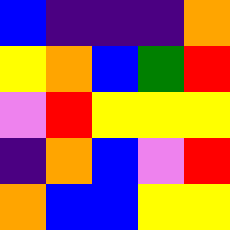[["blue", "indigo", "indigo", "indigo", "orange"], ["yellow", "orange", "blue", "green", "red"], ["violet", "red", "yellow", "yellow", "yellow"], ["indigo", "orange", "blue", "violet", "red"], ["orange", "blue", "blue", "yellow", "yellow"]]